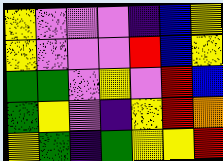[["yellow", "violet", "violet", "violet", "indigo", "blue", "yellow"], ["yellow", "violet", "violet", "violet", "red", "blue", "yellow"], ["green", "green", "violet", "yellow", "violet", "red", "blue"], ["green", "yellow", "violet", "indigo", "yellow", "red", "orange"], ["yellow", "green", "indigo", "green", "yellow", "yellow", "red"]]